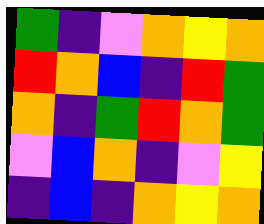[["green", "indigo", "violet", "orange", "yellow", "orange"], ["red", "orange", "blue", "indigo", "red", "green"], ["orange", "indigo", "green", "red", "orange", "green"], ["violet", "blue", "orange", "indigo", "violet", "yellow"], ["indigo", "blue", "indigo", "orange", "yellow", "orange"]]